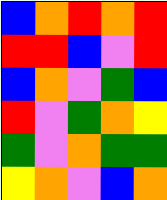[["blue", "orange", "red", "orange", "red"], ["red", "red", "blue", "violet", "red"], ["blue", "orange", "violet", "green", "blue"], ["red", "violet", "green", "orange", "yellow"], ["green", "violet", "orange", "green", "green"], ["yellow", "orange", "violet", "blue", "orange"]]